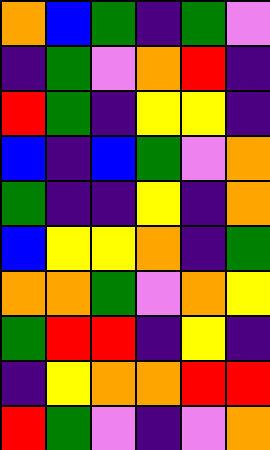[["orange", "blue", "green", "indigo", "green", "violet"], ["indigo", "green", "violet", "orange", "red", "indigo"], ["red", "green", "indigo", "yellow", "yellow", "indigo"], ["blue", "indigo", "blue", "green", "violet", "orange"], ["green", "indigo", "indigo", "yellow", "indigo", "orange"], ["blue", "yellow", "yellow", "orange", "indigo", "green"], ["orange", "orange", "green", "violet", "orange", "yellow"], ["green", "red", "red", "indigo", "yellow", "indigo"], ["indigo", "yellow", "orange", "orange", "red", "red"], ["red", "green", "violet", "indigo", "violet", "orange"]]